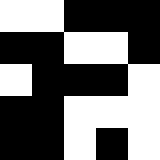[["white", "white", "black", "black", "black"], ["black", "black", "white", "white", "black"], ["white", "black", "black", "black", "white"], ["black", "black", "white", "white", "white"], ["black", "black", "white", "black", "white"]]